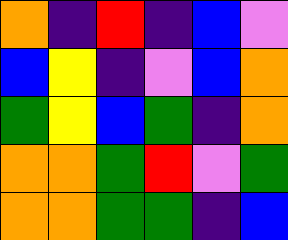[["orange", "indigo", "red", "indigo", "blue", "violet"], ["blue", "yellow", "indigo", "violet", "blue", "orange"], ["green", "yellow", "blue", "green", "indigo", "orange"], ["orange", "orange", "green", "red", "violet", "green"], ["orange", "orange", "green", "green", "indigo", "blue"]]